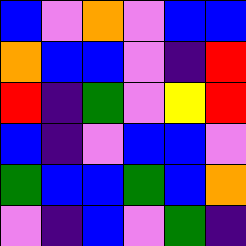[["blue", "violet", "orange", "violet", "blue", "blue"], ["orange", "blue", "blue", "violet", "indigo", "red"], ["red", "indigo", "green", "violet", "yellow", "red"], ["blue", "indigo", "violet", "blue", "blue", "violet"], ["green", "blue", "blue", "green", "blue", "orange"], ["violet", "indigo", "blue", "violet", "green", "indigo"]]